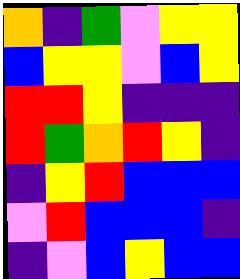[["orange", "indigo", "green", "violet", "yellow", "yellow"], ["blue", "yellow", "yellow", "violet", "blue", "yellow"], ["red", "red", "yellow", "indigo", "indigo", "indigo"], ["red", "green", "orange", "red", "yellow", "indigo"], ["indigo", "yellow", "red", "blue", "blue", "blue"], ["violet", "red", "blue", "blue", "blue", "indigo"], ["indigo", "violet", "blue", "yellow", "blue", "blue"]]